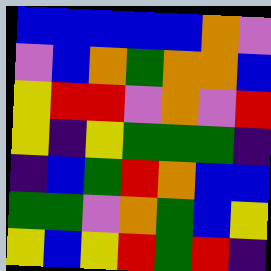[["blue", "blue", "blue", "blue", "blue", "orange", "violet"], ["violet", "blue", "orange", "green", "orange", "orange", "blue"], ["yellow", "red", "red", "violet", "orange", "violet", "red"], ["yellow", "indigo", "yellow", "green", "green", "green", "indigo"], ["indigo", "blue", "green", "red", "orange", "blue", "blue"], ["green", "green", "violet", "orange", "green", "blue", "yellow"], ["yellow", "blue", "yellow", "red", "green", "red", "indigo"]]